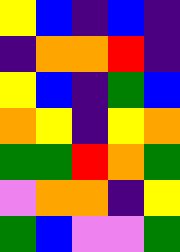[["yellow", "blue", "indigo", "blue", "indigo"], ["indigo", "orange", "orange", "red", "indigo"], ["yellow", "blue", "indigo", "green", "blue"], ["orange", "yellow", "indigo", "yellow", "orange"], ["green", "green", "red", "orange", "green"], ["violet", "orange", "orange", "indigo", "yellow"], ["green", "blue", "violet", "violet", "green"]]